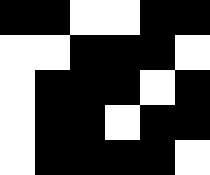[["black", "black", "white", "white", "black", "black"], ["white", "white", "black", "black", "black", "white"], ["white", "black", "black", "black", "white", "black"], ["white", "black", "black", "white", "black", "black"], ["white", "black", "black", "black", "black", "white"]]